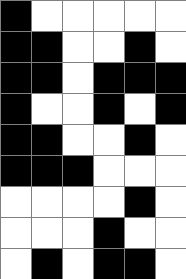[["black", "white", "white", "white", "white", "white"], ["black", "black", "white", "white", "black", "white"], ["black", "black", "white", "black", "black", "black"], ["black", "white", "white", "black", "white", "black"], ["black", "black", "white", "white", "black", "white"], ["black", "black", "black", "white", "white", "white"], ["white", "white", "white", "white", "black", "white"], ["white", "white", "white", "black", "white", "white"], ["white", "black", "white", "black", "black", "white"]]